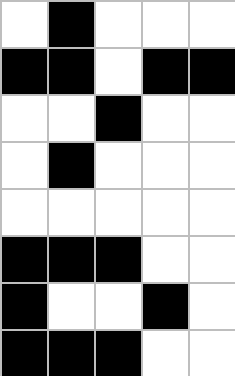[["white", "black", "white", "white", "white"], ["black", "black", "white", "black", "black"], ["white", "white", "black", "white", "white"], ["white", "black", "white", "white", "white"], ["white", "white", "white", "white", "white"], ["black", "black", "black", "white", "white"], ["black", "white", "white", "black", "white"], ["black", "black", "black", "white", "white"]]